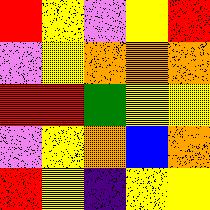[["red", "yellow", "violet", "yellow", "red"], ["violet", "yellow", "orange", "orange", "orange"], ["red", "red", "green", "yellow", "yellow"], ["violet", "yellow", "orange", "blue", "orange"], ["red", "yellow", "indigo", "yellow", "yellow"]]